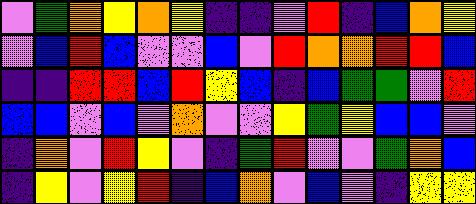[["violet", "green", "orange", "yellow", "orange", "yellow", "indigo", "indigo", "violet", "red", "indigo", "blue", "orange", "yellow"], ["violet", "blue", "red", "blue", "violet", "violet", "blue", "violet", "red", "orange", "orange", "red", "red", "blue"], ["indigo", "indigo", "red", "red", "blue", "red", "yellow", "blue", "indigo", "blue", "green", "green", "violet", "red"], ["blue", "blue", "violet", "blue", "violet", "orange", "violet", "violet", "yellow", "green", "yellow", "blue", "blue", "violet"], ["indigo", "orange", "violet", "red", "yellow", "violet", "indigo", "green", "red", "violet", "violet", "green", "orange", "blue"], ["indigo", "yellow", "violet", "yellow", "red", "indigo", "blue", "orange", "violet", "blue", "violet", "indigo", "yellow", "yellow"]]